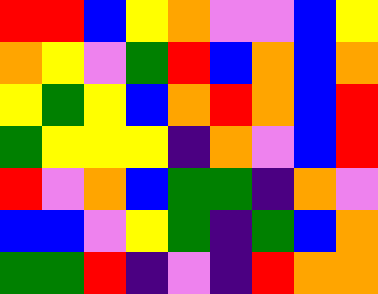[["red", "red", "blue", "yellow", "orange", "violet", "violet", "blue", "yellow"], ["orange", "yellow", "violet", "green", "red", "blue", "orange", "blue", "orange"], ["yellow", "green", "yellow", "blue", "orange", "red", "orange", "blue", "red"], ["green", "yellow", "yellow", "yellow", "indigo", "orange", "violet", "blue", "red"], ["red", "violet", "orange", "blue", "green", "green", "indigo", "orange", "violet"], ["blue", "blue", "violet", "yellow", "green", "indigo", "green", "blue", "orange"], ["green", "green", "red", "indigo", "violet", "indigo", "red", "orange", "orange"]]